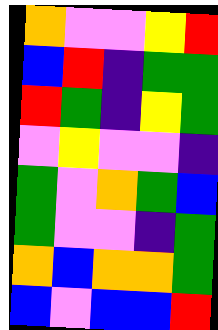[["orange", "violet", "violet", "yellow", "red"], ["blue", "red", "indigo", "green", "green"], ["red", "green", "indigo", "yellow", "green"], ["violet", "yellow", "violet", "violet", "indigo"], ["green", "violet", "orange", "green", "blue"], ["green", "violet", "violet", "indigo", "green"], ["orange", "blue", "orange", "orange", "green"], ["blue", "violet", "blue", "blue", "red"]]